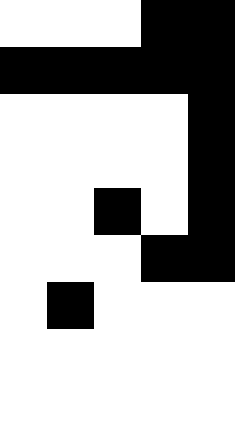[["white", "white", "white", "black", "black"], ["black", "black", "black", "black", "black"], ["white", "white", "white", "white", "black"], ["white", "white", "white", "white", "black"], ["white", "white", "black", "white", "black"], ["white", "white", "white", "black", "black"], ["white", "black", "white", "white", "white"], ["white", "white", "white", "white", "white"], ["white", "white", "white", "white", "white"]]